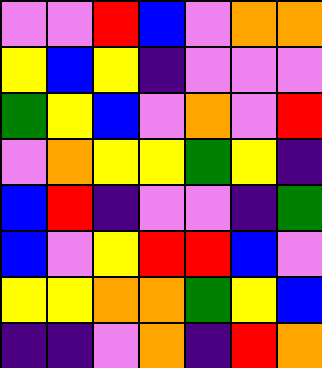[["violet", "violet", "red", "blue", "violet", "orange", "orange"], ["yellow", "blue", "yellow", "indigo", "violet", "violet", "violet"], ["green", "yellow", "blue", "violet", "orange", "violet", "red"], ["violet", "orange", "yellow", "yellow", "green", "yellow", "indigo"], ["blue", "red", "indigo", "violet", "violet", "indigo", "green"], ["blue", "violet", "yellow", "red", "red", "blue", "violet"], ["yellow", "yellow", "orange", "orange", "green", "yellow", "blue"], ["indigo", "indigo", "violet", "orange", "indigo", "red", "orange"]]